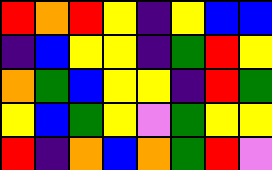[["red", "orange", "red", "yellow", "indigo", "yellow", "blue", "blue"], ["indigo", "blue", "yellow", "yellow", "indigo", "green", "red", "yellow"], ["orange", "green", "blue", "yellow", "yellow", "indigo", "red", "green"], ["yellow", "blue", "green", "yellow", "violet", "green", "yellow", "yellow"], ["red", "indigo", "orange", "blue", "orange", "green", "red", "violet"]]